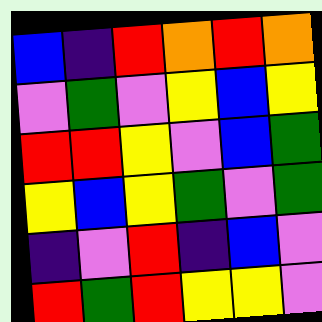[["blue", "indigo", "red", "orange", "red", "orange"], ["violet", "green", "violet", "yellow", "blue", "yellow"], ["red", "red", "yellow", "violet", "blue", "green"], ["yellow", "blue", "yellow", "green", "violet", "green"], ["indigo", "violet", "red", "indigo", "blue", "violet"], ["red", "green", "red", "yellow", "yellow", "violet"]]